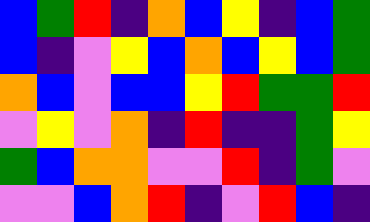[["blue", "green", "red", "indigo", "orange", "blue", "yellow", "indigo", "blue", "green"], ["blue", "indigo", "violet", "yellow", "blue", "orange", "blue", "yellow", "blue", "green"], ["orange", "blue", "violet", "blue", "blue", "yellow", "red", "green", "green", "red"], ["violet", "yellow", "violet", "orange", "indigo", "red", "indigo", "indigo", "green", "yellow"], ["green", "blue", "orange", "orange", "violet", "violet", "red", "indigo", "green", "violet"], ["violet", "violet", "blue", "orange", "red", "indigo", "violet", "red", "blue", "indigo"]]